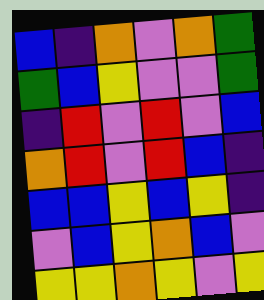[["blue", "indigo", "orange", "violet", "orange", "green"], ["green", "blue", "yellow", "violet", "violet", "green"], ["indigo", "red", "violet", "red", "violet", "blue"], ["orange", "red", "violet", "red", "blue", "indigo"], ["blue", "blue", "yellow", "blue", "yellow", "indigo"], ["violet", "blue", "yellow", "orange", "blue", "violet"], ["yellow", "yellow", "orange", "yellow", "violet", "yellow"]]